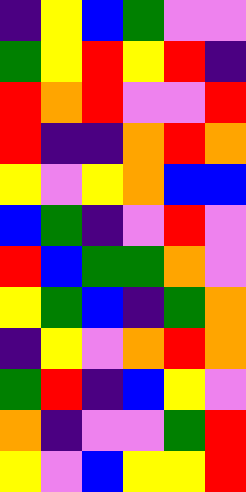[["indigo", "yellow", "blue", "green", "violet", "violet"], ["green", "yellow", "red", "yellow", "red", "indigo"], ["red", "orange", "red", "violet", "violet", "red"], ["red", "indigo", "indigo", "orange", "red", "orange"], ["yellow", "violet", "yellow", "orange", "blue", "blue"], ["blue", "green", "indigo", "violet", "red", "violet"], ["red", "blue", "green", "green", "orange", "violet"], ["yellow", "green", "blue", "indigo", "green", "orange"], ["indigo", "yellow", "violet", "orange", "red", "orange"], ["green", "red", "indigo", "blue", "yellow", "violet"], ["orange", "indigo", "violet", "violet", "green", "red"], ["yellow", "violet", "blue", "yellow", "yellow", "red"]]